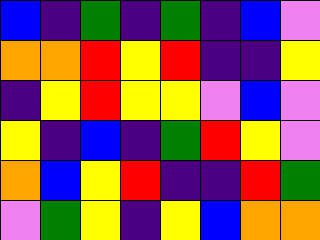[["blue", "indigo", "green", "indigo", "green", "indigo", "blue", "violet"], ["orange", "orange", "red", "yellow", "red", "indigo", "indigo", "yellow"], ["indigo", "yellow", "red", "yellow", "yellow", "violet", "blue", "violet"], ["yellow", "indigo", "blue", "indigo", "green", "red", "yellow", "violet"], ["orange", "blue", "yellow", "red", "indigo", "indigo", "red", "green"], ["violet", "green", "yellow", "indigo", "yellow", "blue", "orange", "orange"]]